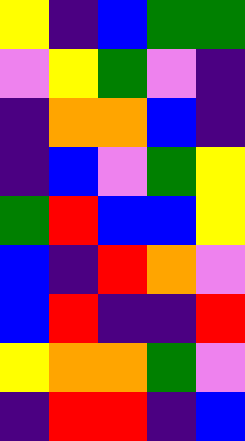[["yellow", "indigo", "blue", "green", "green"], ["violet", "yellow", "green", "violet", "indigo"], ["indigo", "orange", "orange", "blue", "indigo"], ["indigo", "blue", "violet", "green", "yellow"], ["green", "red", "blue", "blue", "yellow"], ["blue", "indigo", "red", "orange", "violet"], ["blue", "red", "indigo", "indigo", "red"], ["yellow", "orange", "orange", "green", "violet"], ["indigo", "red", "red", "indigo", "blue"]]